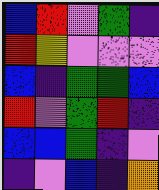[["blue", "red", "violet", "green", "indigo"], ["red", "yellow", "violet", "violet", "violet"], ["blue", "indigo", "green", "green", "blue"], ["red", "violet", "green", "red", "indigo"], ["blue", "blue", "green", "indigo", "violet"], ["indigo", "violet", "blue", "indigo", "orange"]]